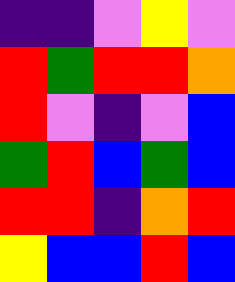[["indigo", "indigo", "violet", "yellow", "violet"], ["red", "green", "red", "red", "orange"], ["red", "violet", "indigo", "violet", "blue"], ["green", "red", "blue", "green", "blue"], ["red", "red", "indigo", "orange", "red"], ["yellow", "blue", "blue", "red", "blue"]]